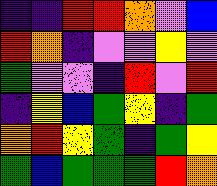[["indigo", "indigo", "red", "red", "orange", "violet", "blue"], ["red", "orange", "indigo", "violet", "violet", "yellow", "violet"], ["green", "violet", "violet", "indigo", "red", "violet", "red"], ["indigo", "yellow", "blue", "green", "yellow", "indigo", "green"], ["orange", "red", "yellow", "green", "indigo", "green", "yellow"], ["green", "blue", "green", "green", "green", "red", "orange"]]